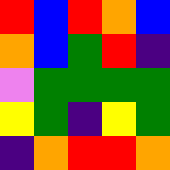[["red", "blue", "red", "orange", "blue"], ["orange", "blue", "green", "red", "indigo"], ["violet", "green", "green", "green", "green"], ["yellow", "green", "indigo", "yellow", "green"], ["indigo", "orange", "red", "red", "orange"]]